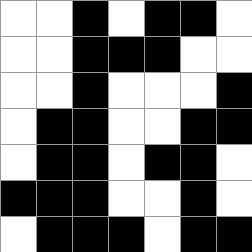[["white", "white", "black", "white", "black", "black", "white"], ["white", "white", "black", "black", "black", "white", "white"], ["white", "white", "black", "white", "white", "white", "black"], ["white", "black", "black", "white", "white", "black", "black"], ["white", "black", "black", "white", "black", "black", "white"], ["black", "black", "black", "white", "white", "black", "white"], ["white", "black", "black", "black", "white", "black", "black"]]